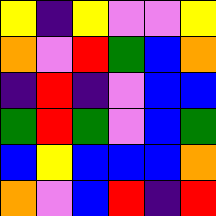[["yellow", "indigo", "yellow", "violet", "violet", "yellow"], ["orange", "violet", "red", "green", "blue", "orange"], ["indigo", "red", "indigo", "violet", "blue", "blue"], ["green", "red", "green", "violet", "blue", "green"], ["blue", "yellow", "blue", "blue", "blue", "orange"], ["orange", "violet", "blue", "red", "indigo", "red"]]